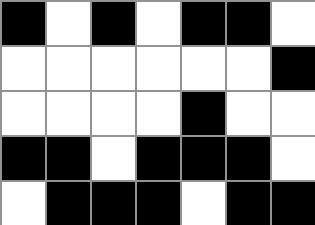[["black", "white", "black", "white", "black", "black", "white"], ["white", "white", "white", "white", "white", "white", "black"], ["white", "white", "white", "white", "black", "white", "white"], ["black", "black", "white", "black", "black", "black", "white"], ["white", "black", "black", "black", "white", "black", "black"]]